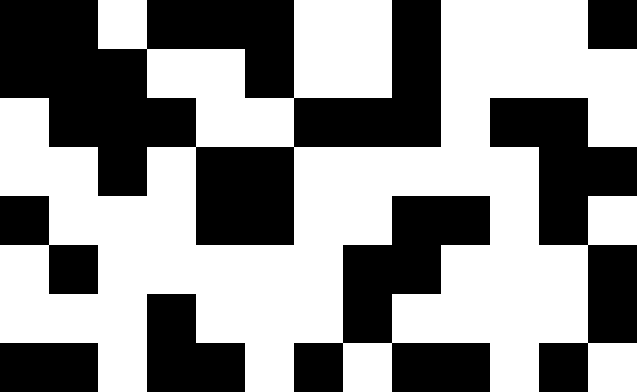[["black", "black", "white", "black", "black", "black", "white", "white", "black", "white", "white", "white", "black"], ["black", "black", "black", "white", "white", "black", "white", "white", "black", "white", "white", "white", "white"], ["white", "black", "black", "black", "white", "white", "black", "black", "black", "white", "black", "black", "white"], ["white", "white", "black", "white", "black", "black", "white", "white", "white", "white", "white", "black", "black"], ["black", "white", "white", "white", "black", "black", "white", "white", "black", "black", "white", "black", "white"], ["white", "black", "white", "white", "white", "white", "white", "black", "black", "white", "white", "white", "black"], ["white", "white", "white", "black", "white", "white", "white", "black", "white", "white", "white", "white", "black"], ["black", "black", "white", "black", "black", "white", "black", "white", "black", "black", "white", "black", "white"]]